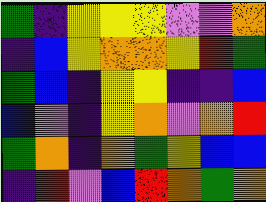[["green", "indigo", "yellow", "yellow", "yellow", "violet", "violet", "orange"], ["indigo", "blue", "yellow", "orange", "orange", "yellow", "red", "green"], ["green", "blue", "indigo", "yellow", "yellow", "indigo", "indigo", "blue"], ["blue", "violet", "indigo", "yellow", "orange", "violet", "orange", "red"], ["green", "orange", "indigo", "orange", "green", "yellow", "blue", "blue"], ["indigo", "red", "violet", "blue", "red", "orange", "green", "orange"]]